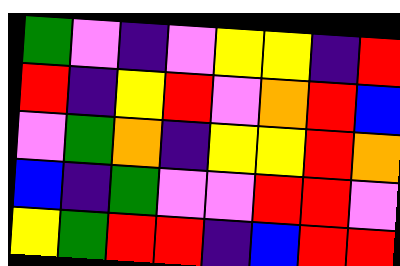[["green", "violet", "indigo", "violet", "yellow", "yellow", "indigo", "red"], ["red", "indigo", "yellow", "red", "violet", "orange", "red", "blue"], ["violet", "green", "orange", "indigo", "yellow", "yellow", "red", "orange"], ["blue", "indigo", "green", "violet", "violet", "red", "red", "violet"], ["yellow", "green", "red", "red", "indigo", "blue", "red", "red"]]